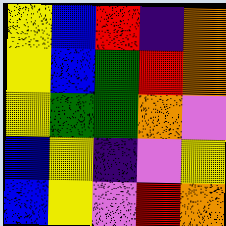[["yellow", "blue", "red", "indigo", "orange"], ["yellow", "blue", "green", "red", "orange"], ["yellow", "green", "green", "orange", "violet"], ["blue", "yellow", "indigo", "violet", "yellow"], ["blue", "yellow", "violet", "red", "orange"]]